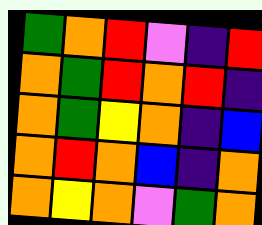[["green", "orange", "red", "violet", "indigo", "red"], ["orange", "green", "red", "orange", "red", "indigo"], ["orange", "green", "yellow", "orange", "indigo", "blue"], ["orange", "red", "orange", "blue", "indigo", "orange"], ["orange", "yellow", "orange", "violet", "green", "orange"]]